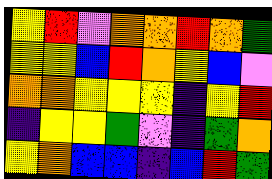[["yellow", "red", "violet", "orange", "orange", "red", "orange", "green"], ["yellow", "yellow", "blue", "red", "orange", "yellow", "blue", "violet"], ["orange", "orange", "yellow", "yellow", "yellow", "indigo", "yellow", "red"], ["indigo", "yellow", "yellow", "green", "violet", "indigo", "green", "orange"], ["yellow", "orange", "blue", "blue", "indigo", "blue", "red", "green"]]